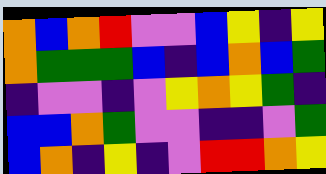[["orange", "blue", "orange", "red", "violet", "violet", "blue", "yellow", "indigo", "yellow"], ["orange", "green", "green", "green", "blue", "indigo", "blue", "orange", "blue", "green"], ["indigo", "violet", "violet", "indigo", "violet", "yellow", "orange", "yellow", "green", "indigo"], ["blue", "blue", "orange", "green", "violet", "violet", "indigo", "indigo", "violet", "green"], ["blue", "orange", "indigo", "yellow", "indigo", "violet", "red", "red", "orange", "yellow"]]